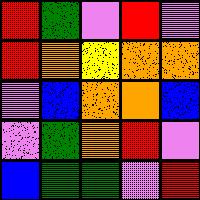[["red", "green", "violet", "red", "violet"], ["red", "orange", "yellow", "orange", "orange"], ["violet", "blue", "orange", "orange", "blue"], ["violet", "green", "orange", "red", "violet"], ["blue", "green", "green", "violet", "red"]]